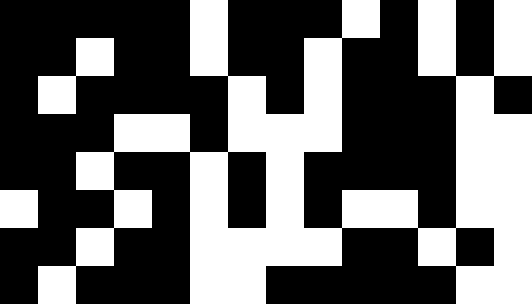[["black", "black", "black", "black", "black", "white", "black", "black", "black", "white", "black", "white", "black", "white"], ["black", "black", "white", "black", "black", "white", "black", "black", "white", "black", "black", "white", "black", "white"], ["black", "white", "black", "black", "black", "black", "white", "black", "white", "black", "black", "black", "white", "black"], ["black", "black", "black", "white", "white", "black", "white", "white", "white", "black", "black", "black", "white", "white"], ["black", "black", "white", "black", "black", "white", "black", "white", "black", "black", "black", "black", "white", "white"], ["white", "black", "black", "white", "black", "white", "black", "white", "black", "white", "white", "black", "white", "white"], ["black", "black", "white", "black", "black", "white", "white", "white", "white", "black", "black", "white", "black", "white"], ["black", "white", "black", "black", "black", "white", "white", "black", "black", "black", "black", "black", "white", "white"]]